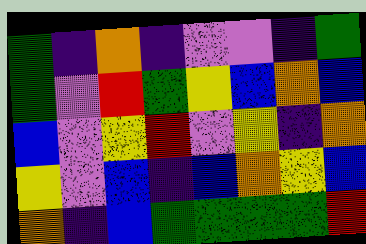[["green", "indigo", "orange", "indigo", "violet", "violet", "indigo", "green"], ["green", "violet", "red", "green", "yellow", "blue", "orange", "blue"], ["blue", "violet", "yellow", "red", "violet", "yellow", "indigo", "orange"], ["yellow", "violet", "blue", "indigo", "blue", "orange", "yellow", "blue"], ["orange", "indigo", "blue", "green", "green", "green", "green", "red"]]